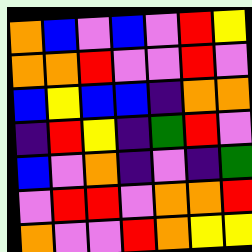[["orange", "blue", "violet", "blue", "violet", "red", "yellow"], ["orange", "orange", "red", "violet", "violet", "red", "violet"], ["blue", "yellow", "blue", "blue", "indigo", "orange", "orange"], ["indigo", "red", "yellow", "indigo", "green", "red", "violet"], ["blue", "violet", "orange", "indigo", "violet", "indigo", "green"], ["violet", "red", "red", "violet", "orange", "orange", "red"], ["orange", "violet", "violet", "red", "orange", "yellow", "yellow"]]